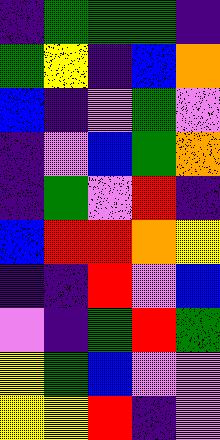[["indigo", "green", "green", "green", "indigo"], ["green", "yellow", "indigo", "blue", "orange"], ["blue", "indigo", "violet", "green", "violet"], ["indigo", "violet", "blue", "green", "orange"], ["indigo", "green", "violet", "red", "indigo"], ["blue", "red", "red", "orange", "yellow"], ["indigo", "indigo", "red", "violet", "blue"], ["violet", "indigo", "green", "red", "green"], ["yellow", "green", "blue", "violet", "violet"], ["yellow", "yellow", "red", "indigo", "violet"]]